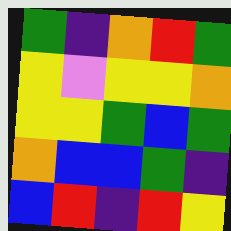[["green", "indigo", "orange", "red", "green"], ["yellow", "violet", "yellow", "yellow", "orange"], ["yellow", "yellow", "green", "blue", "green"], ["orange", "blue", "blue", "green", "indigo"], ["blue", "red", "indigo", "red", "yellow"]]